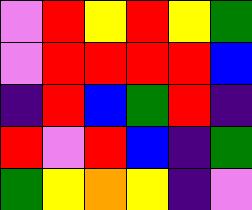[["violet", "red", "yellow", "red", "yellow", "green"], ["violet", "red", "red", "red", "red", "blue"], ["indigo", "red", "blue", "green", "red", "indigo"], ["red", "violet", "red", "blue", "indigo", "green"], ["green", "yellow", "orange", "yellow", "indigo", "violet"]]